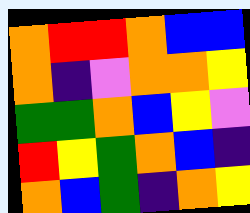[["orange", "red", "red", "orange", "blue", "blue"], ["orange", "indigo", "violet", "orange", "orange", "yellow"], ["green", "green", "orange", "blue", "yellow", "violet"], ["red", "yellow", "green", "orange", "blue", "indigo"], ["orange", "blue", "green", "indigo", "orange", "yellow"]]